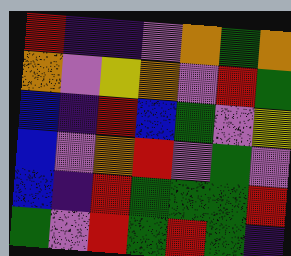[["red", "indigo", "indigo", "violet", "orange", "green", "orange"], ["orange", "violet", "yellow", "orange", "violet", "red", "green"], ["blue", "indigo", "red", "blue", "green", "violet", "yellow"], ["blue", "violet", "orange", "red", "violet", "green", "violet"], ["blue", "indigo", "red", "green", "green", "green", "red"], ["green", "violet", "red", "green", "red", "green", "indigo"]]